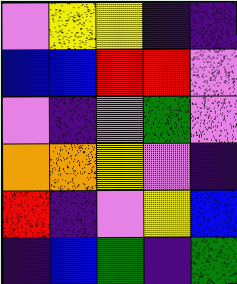[["violet", "yellow", "yellow", "indigo", "indigo"], ["blue", "blue", "red", "red", "violet"], ["violet", "indigo", "violet", "green", "violet"], ["orange", "orange", "yellow", "violet", "indigo"], ["red", "indigo", "violet", "yellow", "blue"], ["indigo", "blue", "green", "indigo", "green"]]